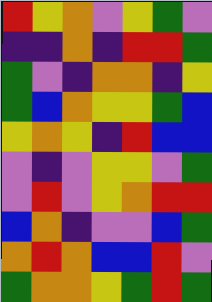[["red", "yellow", "orange", "violet", "yellow", "green", "violet"], ["indigo", "indigo", "orange", "indigo", "red", "red", "green"], ["green", "violet", "indigo", "orange", "orange", "indigo", "yellow"], ["green", "blue", "orange", "yellow", "yellow", "green", "blue"], ["yellow", "orange", "yellow", "indigo", "red", "blue", "blue"], ["violet", "indigo", "violet", "yellow", "yellow", "violet", "green"], ["violet", "red", "violet", "yellow", "orange", "red", "red"], ["blue", "orange", "indigo", "violet", "violet", "blue", "green"], ["orange", "red", "orange", "blue", "blue", "red", "violet"], ["green", "orange", "orange", "yellow", "green", "red", "green"]]